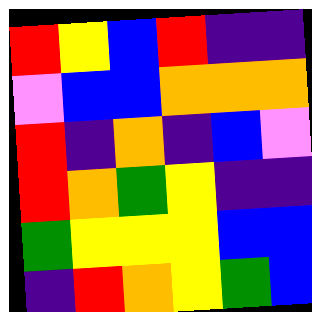[["red", "yellow", "blue", "red", "indigo", "indigo"], ["violet", "blue", "blue", "orange", "orange", "orange"], ["red", "indigo", "orange", "indigo", "blue", "violet"], ["red", "orange", "green", "yellow", "indigo", "indigo"], ["green", "yellow", "yellow", "yellow", "blue", "blue"], ["indigo", "red", "orange", "yellow", "green", "blue"]]